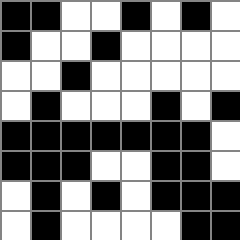[["black", "black", "white", "white", "black", "white", "black", "white"], ["black", "white", "white", "black", "white", "white", "white", "white"], ["white", "white", "black", "white", "white", "white", "white", "white"], ["white", "black", "white", "white", "white", "black", "white", "black"], ["black", "black", "black", "black", "black", "black", "black", "white"], ["black", "black", "black", "white", "white", "black", "black", "white"], ["white", "black", "white", "black", "white", "black", "black", "black"], ["white", "black", "white", "white", "white", "white", "black", "black"]]